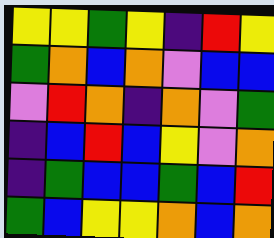[["yellow", "yellow", "green", "yellow", "indigo", "red", "yellow"], ["green", "orange", "blue", "orange", "violet", "blue", "blue"], ["violet", "red", "orange", "indigo", "orange", "violet", "green"], ["indigo", "blue", "red", "blue", "yellow", "violet", "orange"], ["indigo", "green", "blue", "blue", "green", "blue", "red"], ["green", "blue", "yellow", "yellow", "orange", "blue", "orange"]]